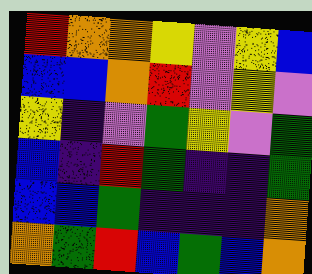[["red", "orange", "orange", "yellow", "violet", "yellow", "blue"], ["blue", "blue", "orange", "red", "violet", "yellow", "violet"], ["yellow", "indigo", "violet", "green", "yellow", "violet", "green"], ["blue", "indigo", "red", "green", "indigo", "indigo", "green"], ["blue", "blue", "green", "indigo", "indigo", "indigo", "orange"], ["orange", "green", "red", "blue", "green", "blue", "orange"]]